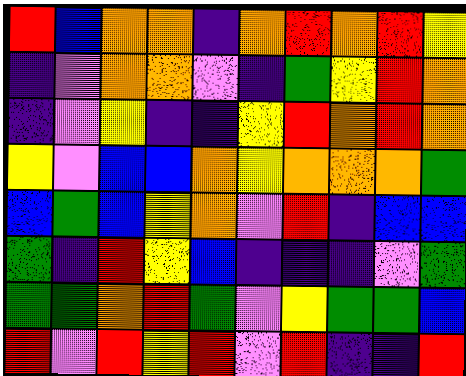[["red", "blue", "orange", "orange", "indigo", "orange", "red", "orange", "red", "yellow"], ["indigo", "violet", "orange", "orange", "violet", "indigo", "green", "yellow", "red", "orange"], ["indigo", "violet", "yellow", "indigo", "indigo", "yellow", "red", "orange", "red", "orange"], ["yellow", "violet", "blue", "blue", "orange", "yellow", "orange", "orange", "orange", "green"], ["blue", "green", "blue", "yellow", "orange", "violet", "red", "indigo", "blue", "blue"], ["green", "indigo", "red", "yellow", "blue", "indigo", "indigo", "indigo", "violet", "green"], ["green", "green", "orange", "red", "green", "violet", "yellow", "green", "green", "blue"], ["red", "violet", "red", "yellow", "red", "violet", "red", "indigo", "indigo", "red"]]